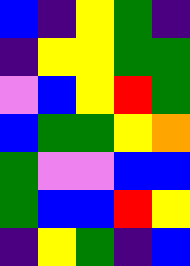[["blue", "indigo", "yellow", "green", "indigo"], ["indigo", "yellow", "yellow", "green", "green"], ["violet", "blue", "yellow", "red", "green"], ["blue", "green", "green", "yellow", "orange"], ["green", "violet", "violet", "blue", "blue"], ["green", "blue", "blue", "red", "yellow"], ["indigo", "yellow", "green", "indigo", "blue"]]